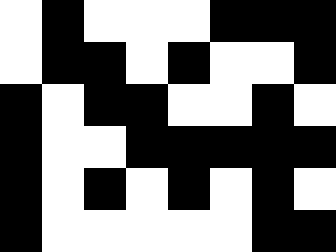[["white", "black", "white", "white", "white", "black", "black", "black"], ["white", "black", "black", "white", "black", "white", "white", "black"], ["black", "white", "black", "black", "white", "white", "black", "white"], ["black", "white", "white", "black", "black", "black", "black", "black"], ["black", "white", "black", "white", "black", "white", "black", "white"], ["black", "white", "white", "white", "white", "white", "black", "black"]]